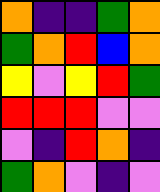[["orange", "indigo", "indigo", "green", "orange"], ["green", "orange", "red", "blue", "orange"], ["yellow", "violet", "yellow", "red", "green"], ["red", "red", "red", "violet", "violet"], ["violet", "indigo", "red", "orange", "indigo"], ["green", "orange", "violet", "indigo", "violet"]]